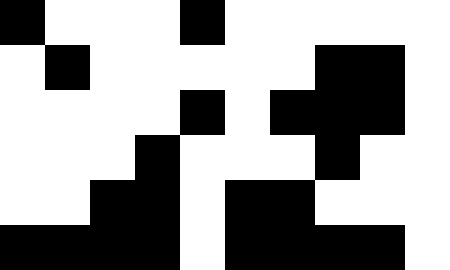[["black", "white", "white", "white", "black", "white", "white", "white", "white", "white"], ["white", "black", "white", "white", "white", "white", "white", "black", "black", "white"], ["white", "white", "white", "white", "black", "white", "black", "black", "black", "white"], ["white", "white", "white", "black", "white", "white", "white", "black", "white", "white"], ["white", "white", "black", "black", "white", "black", "black", "white", "white", "white"], ["black", "black", "black", "black", "white", "black", "black", "black", "black", "white"]]